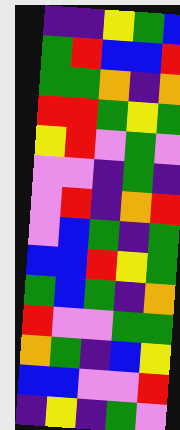[["indigo", "indigo", "yellow", "green", "blue"], ["green", "red", "blue", "blue", "red"], ["green", "green", "orange", "indigo", "orange"], ["red", "red", "green", "yellow", "green"], ["yellow", "red", "violet", "green", "violet"], ["violet", "violet", "indigo", "green", "indigo"], ["violet", "red", "indigo", "orange", "red"], ["violet", "blue", "green", "indigo", "green"], ["blue", "blue", "red", "yellow", "green"], ["green", "blue", "green", "indigo", "orange"], ["red", "violet", "violet", "green", "green"], ["orange", "green", "indigo", "blue", "yellow"], ["blue", "blue", "violet", "violet", "red"], ["indigo", "yellow", "indigo", "green", "violet"]]